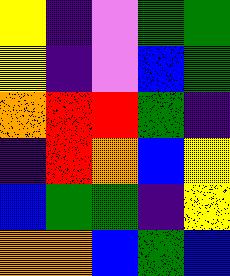[["yellow", "indigo", "violet", "green", "green"], ["yellow", "indigo", "violet", "blue", "green"], ["orange", "red", "red", "green", "indigo"], ["indigo", "red", "orange", "blue", "yellow"], ["blue", "green", "green", "indigo", "yellow"], ["orange", "orange", "blue", "green", "blue"]]